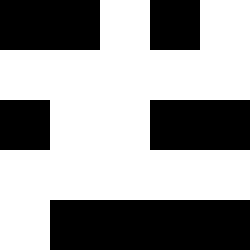[["black", "black", "white", "black", "white"], ["white", "white", "white", "white", "white"], ["black", "white", "white", "black", "black"], ["white", "white", "white", "white", "white"], ["white", "black", "black", "black", "black"]]